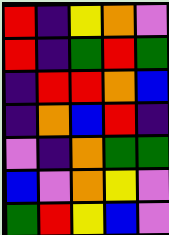[["red", "indigo", "yellow", "orange", "violet"], ["red", "indigo", "green", "red", "green"], ["indigo", "red", "red", "orange", "blue"], ["indigo", "orange", "blue", "red", "indigo"], ["violet", "indigo", "orange", "green", "green"], ["blue", "violet", "orange", "yellow", "violet"], ["green", "red", "yellow", "blue", "violet"]]